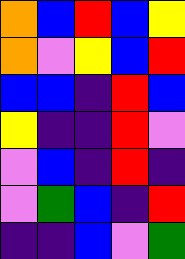[["orange", "blue", "red", "blue", "yellow"], ["orange", "violet", "yellow", "blue", "red"], ["blue", "blue", "indigo", "red", "blue"], ["yellow", "indigo", "indigo", "red", "violet"], ["violet", "blue", "indigo", "red", "indigo"], ["violet", "green", "blue", "indigo", "red"], ["indigo", "indigo", "blue", "violet", "green"]]